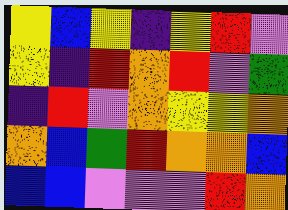[["yellow", "blue", "yellow", "indigo", "yellow", "red", "violet"], ["yellow", "indigo", "red", "orange", "red", "violet", "green"], ["indigo", "red", "violet", "orange", "yellow", "yellow", "orange"], ["orange", "blue", "green", "red", "orange", "orange", "blue"], ["blue", "blue", "violet", "violet", "violet", "red", "orange"]]